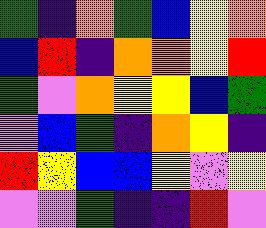[["green", "indigo", "orange", "green", "blue", "yellow", "orange"], ["blue", "red", "indigo", "orange", "orange", "yellow", "red"], ["green", "violet", "orange", "yellow", "yellow", "blue", "green"], ["violet", "blue", "green", "indigo", "orange", "yellow", "indigo"], ["red", "yellow", "blue", "blue", "yellow", "violet", "yellow"], ["violet", "violet", "green", "indigo", "indigo", "red", "violet"]]